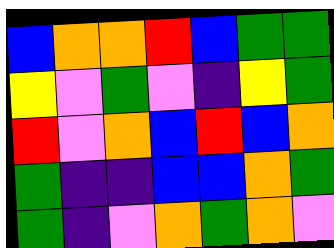[["blue", "orange", "orange", "red", "blue", "green", "green"], ["yellow", "violet", "green", "violet", "indigo", "yellow", "green"], ["red", "violet", "orange", "blue", "red", "blue", "orange"], ["green", "indigo", "indigo", "blue", "blue", "orange", "green"], ["green", "indigo", "violet", "orange", "green", "orange", "violet"]]